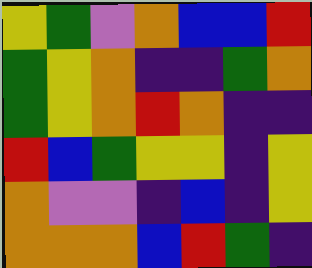[["yellow", "green", "violet", "orange", "blue", "blue", "red"], ["green", "yellow", "orange", "indigo", "indigo", "green", "orange"], ["green", "yellow", "orange", "red", "orange", "indigo", "indigo"], ["red", "blue", "green", "yellow", "yellow", "indigo", "yellow"], ["orange", "violet", "violet", "indigo", "blue", "indigo", "yellow"], ["orange", "orange", "orange", "blue", "red", "green", "indigo"]]